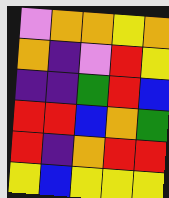[["violet", "orange", "orange", "yellow", "orange"], ["orange", "indigo", "violet", "red", "yellow"], ["indigo", "indigo", "green", "red", "blue"], ["red", "red", "blue", "orange", "green"], ["red", "indigo", "orange", "red", "red"], ["yellow", "blue", "yellow", "yellow", "yellow"]]